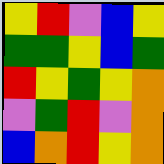[["yellow", "red", "violet", "blue", "yellow"], ["green", "green", "yellow", "blue", "green"], ["red", "yellow", "green", "yellow", "orange"], ["violet", "green", "red", "violet", "orange"], ["blue", "orange", "red", "yellow", "orange"]]